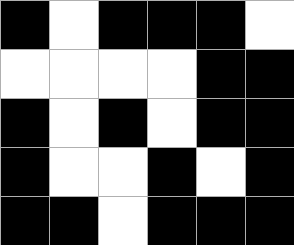[["black", "white", "black", "black", "black", "white"], ["white", "white", "white", "white", "black", "black"], ["black", "white", "black", "white", "black", "black"], ["black", "white", "white", "black", "white", "black"], ["black", "black", "white", "black", "black", "black"]]